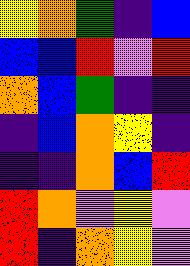[["yellow", "orange", "green", "indigo", "blue"], ["blue", "blue", "red", "violet", "red"], ["orange", "blue", "green", "indigo", "indigo"], ["indigo", "blue", "orange", "yellow", "indigo"], ["indigo", "indigo", "orange", "blue", "red"], ["red", "orange", "violet", "yellow", "violet"], ["red", "indigo", "orange", "yellow", "violet"]]